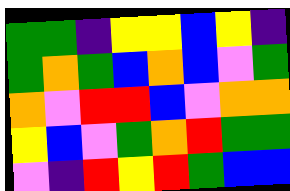[["green", "green", "indigo", "yellow", "yellow", "blue", "yellow", "indigo"], ["green", "orange", "green", "blue", "orange", "blue", "violet", "green"], ["orange", "violet", "red", "red", "blue", "violet", "orange", "orange"], ["yellow", "blue", "violet", "green", "orange", "red", "green", "green"], ["violet", "indigo", "red", "yellow", "red", "green", "blue", "blue"]]